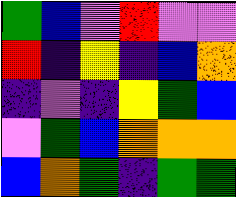[["green", "blue", "violet", "red", "violet", "violet"], ["red", "indigo", "yellow", "indigo", "blue", "orange"], ["indigo", "violet", "indigo", "yellow", "green", "blue"], ["violet", "green", "blue", "orange", "orange", "orange"], ["blue", "orange", "green", "indigo", "green", "green"]]